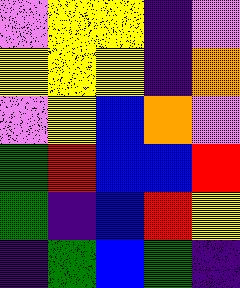[["violet", "yellow", "yellow", "indigo", "violet"], ["yellow", "yellow", "yellow", "indigo", "orange"], ["violet", "yellow", "blue", "orange", "violet"], ["green", "red", "blue", "blue", "red"], ["green", "indigo", "blue", "red", "yellow"], ["indigo", "green", "blue", "green", "indigo"]]